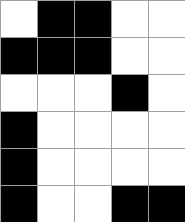[["white", "black", "black", "white", "white"], ["black", "black", "black", "white", "white"], ["white", "white", "white", "black", "white"], ["black", "white", "white", "white", "white"], ["black", "white", "white", "white", "white"], ["black", "white", "white", "black", "black"]]